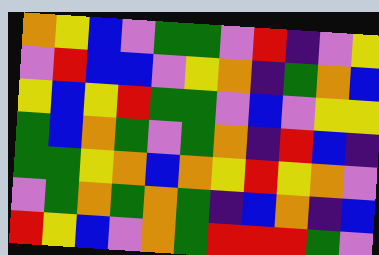[["orange", "yellow", "blue", "violet", "green", "green", "violet", "red", "indigo", "violet", "yellow"], ["violet", "red", "blue", "blue", "violet", "yellow", "orange", "indigo", "green", "orange", "blue"], ["yellow", "blue", "yellow", "red", "green", "green", "violet", "blue", "violet", "yellow", "yellow"], ["green", "blue", "orange", "green", "violet", "green", "orange", "indigo", "red", "blue", "indigo"], ["green", "green", "yellow", "orange", "blue", "orange", "yellow", "red", "yellow", "orange", "violet"], ["violet", "green", "orange", "green", "orange", "green", "indigo", "blue", "orange", "indigo", "blue"], ["red", "yellow", "blue", "violet", "orange", "green", "red", "red", "red", "green", "violet"]]